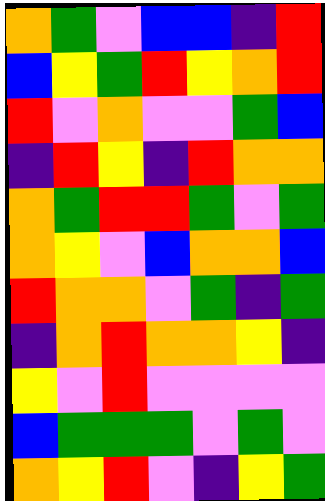[["orange", "green", "violet", "blue", "blue", "indigo", "red"], ["blue", "yellow", "green", "red", "yellow", "orange", "red"], ["red", "violet", "orange", "violet", "violet", "green", "blue"], ["indigo", "red", "yellow", "indigo", "red", "orange", "orange"], ["orange", "green", "red", "red", "green", "violet", "green"], ["orange", "yellow", "violet", "blue", "orange", "orange", "blue"], ["red", "orange", "orange", "violet", "green", "indigo", "green"], ["indigo", "orange", "red", "orange", "orange", "yellow", "indigo"], ["yellow", "violet", "red", "violet", "violet", "violet", "violet"], ["blue", "green", "green", "green", "violet", "green", "violet"], ["orange", "yellow", "red", "violet", "indigo", "yellow", "green"]]